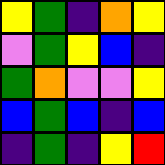[["yellow", "green", "indigo", "orange", "yellow"], ["violet", "green", "yellow", "blue", "indigo"], ["green", "orange", "violet", "violet", "yellow"], ["blue", "green", "blue", "indigo", "blue"], ["indigo", "green", "indigo", "yellow", "red"]]